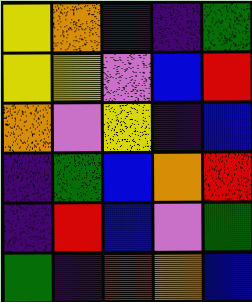[["yellow", "orange", "indigo", "indigo", "green"], ["yellow", "yellow", "violet", "blue", "red"], ["orange", "violet", "yellow", "indigo", "blue"], ["indigo", "green", "blue", "orange", "red"], ["indigo", "red", "blue", "violet", "green"], ["green", "indigo", "red", "orange", "blue"]]